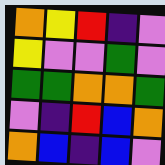[["orange", "yellow", "red", "indigo", "violet"], ["yellow", "violet", "violet", "green", "violet"], ["green", "green", "orange", "orange", "green"], ["violet", "indigo", "red", "blue", "orange"], ["orange", "blue", "indigo", "blue", "violet"]]